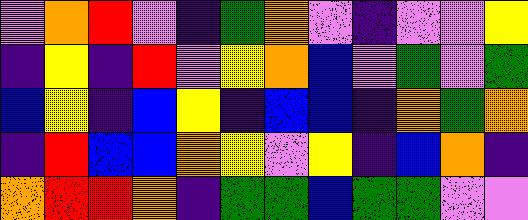[["violet", "orange", "red", "violet", "indigo", "green", "orange", "violet", "indigo", "violet", "violet", "yellow"], ["indigo", "yellow", "indigo", "red", "violet", "yellow", "orange", "blue", "violet", "green", "violet", "green"], ["blue", "yellow", "indigo", "blue", "yellow", "indigo", "blue", "blue", "indigo", "orange", "green", "orange"], ["indigo", "red", "blue", "blue", "orange", "yellow", "violet", "yellow", "indigo", "blue", "orange", "indigo"], ["orange", "red", "red", "orange", "indigo", "green", "green", "blue", "green", "green", "violet", "violet"]]